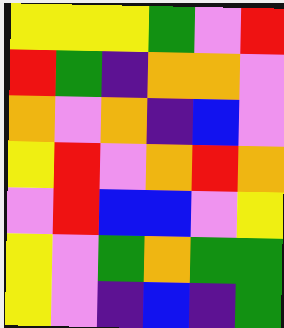[["yellow", "yellow", "yellow", "green", "violet", "red"], ["red", "green", "indigo", "orange", "orange", "violet"], ["orange", "violet", "orange", "indigo", "blue", "violet"], ["yellow", "red", "violet", "orange", "red", "orange"], ["violet", "red", "blue", "blue", "violet", "yellow"], ["yellow", "violet", "green", "orange", "green", "green"], ["yellow", "violet", "indigo", "blue", "indigo", "green"]]